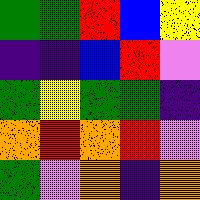[["green", "green", "red", "blue", "yellow"], ["indigo", "indigo", "blue", "red", "violet"], ["green", "yellow", "green", "green", "indigo"], ["orange", "red", "orange", "red", "violet"], ["green", "violet", "orange", "indigo", "orange"]]